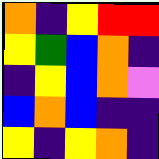[["orange", "indigo", "yellow", "red", "red"], ["yellow", "green", "blue", "orange", "indigo"], ["indigo", "yellow", "blue", "orange", "violet"], ["blue", "orange", "blue", "indigo", "indigo"], ["yellow", "indigo", "yellow", "orange", "indigo"]]